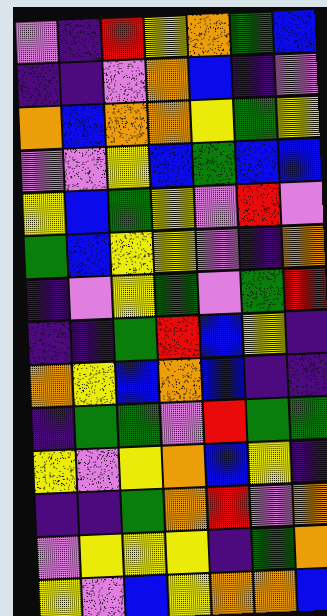[["violet", "indigo", "red", "yellow", "orange", "green", "blue"], ["indigo", "indigo", "violet", "orange", "blue", "indigo", "violet"], ["orange", "blue", "orange", "orange", "yellow", "green", "yellow"], ["violet", "violet", "yellow", "blue", "green", "blue", "blue"], ["yellow", "blue", "green", "yellow", "violet", "red", "violet"], ["green", "blue", "yellow", "yellow", "violet", "indigo", "orange"], ["indigo", "violet", "yellow", "green", "violet", "green", "red"], ["indigo", "indigo", "green", "red", "blue", "yellow", "indigo"], ["orange", "yellow", "blue", "orange", "blue", "indigo", "indigo"], ["indigo", "green", "green", "violet", "red", "green", "green"], ["yellow", "violet", "yellow", "orange", "blue", "yellow", "indigo"], ["indigo", "indigo", "green", "orange", "red", "violet", "orange"], ["violet", "yellow", "yellow", "yellow", "indigo", "green", "orange"], ["yellow", "violet", "blue", "yellow", "orange", "orange", "blue"]]